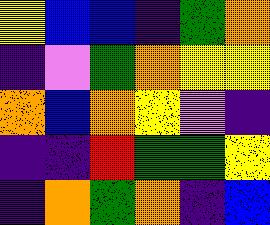[["yellow", "blue", "blue", "indigo", "green", "orange"], ["indigo", "violet", "green", "orange", "yellow", "yellow"], ["orange", "blue", "orange", "yellow", "violet", "indigo"], ["indigo", "indigo", "red", "green", "green", "yellow"], ["indigo", "orange", "green", "orange", "indigo", "blue"]]